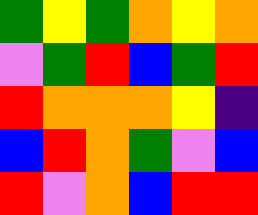[["green", "yellow", "green", "orange", "yellow", "orange"], ["violet", "green", "red", "blue", "green", "red"], ["red", "orange", "orange", "orange", "yellow", "indigo"], ["blue", "red", "orange", "green", "violet", "blue"], ["red", "violet", "orange", "blue", "red", "red"]]